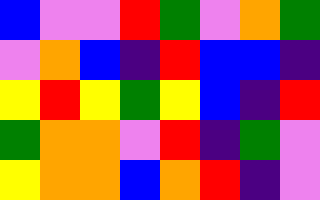[["blue", "violet", "violet", "red", "green", "violet", "orange", "green"], ["violet", "orange", "blue", "indigo", "red", "blue", "blue", "indigo"], ["yellow", "red", "yellow", "green", "yellow", "blue", "indigo", "red"], ["green", "orange", "orange", "violet", "red", "indigo", "green", "violet"], ["yellow", "orange", "orange", "blue", "orange", "red", "indigo", "violet"]]